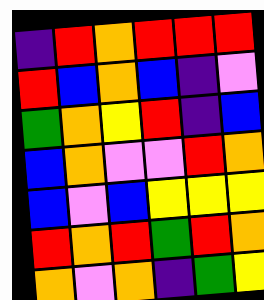[["indigo", "red", "orange", "red", "red", "red"], ["red", "blue", "orange", "blue", "indigo", "violet"], ["green", "orange", "yellow", "red", "indigo", "blue"], ["blue", "orange", "violet", "violet", "red", "orange"], ["blue", "violet", "blue", "yellow", "yellow", "yellow"], ["red", "orange", "red", "green", "red", "orange"], ["orange", "violet", "orange", "indigo", "green", "yellow"]]